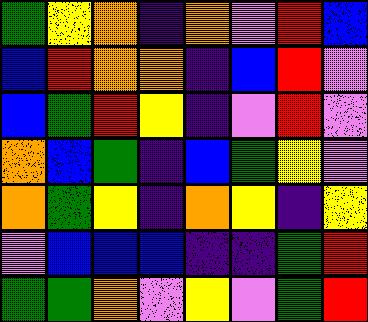[["green", "yellow", "orange", "indigo", "orange", "violet", "red", "blue"], ["blue", "red", "orange", "orange", "indigo", "blue", "red", "violet"], ["blue", "green", "red", "yellow", "indigo", "violet", "red", "violet"], ["orange", "blue", "green", "indigo", "blue", "green", "yellow", "violet"], ["orange", "green", "yellow", "indigo", "orange", "yellow", "indigo", "yellow"], ["violet", "blue", "blue", "blue", "indigo", "indigo", "green", "red"], ["green", "green", "orange", "violet", "yellow", "violet", "green", "red"]]